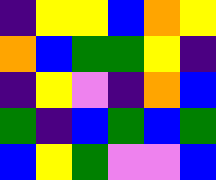[["indigo", "yellow", "yellow", "blue", "orange", "yellow"], ["orange", "blue", "green", "green", "yellow", "indigo"], ["indigo", "yellow", "violet", "indigo", "orange", "blue"], ["green", "indigo", "blue", "green", "blue", "green"], ["blue", "yellow", "green", "violet", "violet", "blue"]]